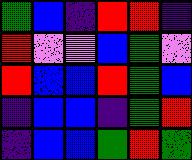[["green", "blue", "indigo", "red", "red", "indigo"], ["red", "violet", "violet", "blue", "green", "violet"], ["red", "blue", "blue", "red", "green", "blue"], ["indigo", "blue", "blue", "indigo", "green", "red"], ["indigo", "blue", "blue", "green", "red", "green"]]